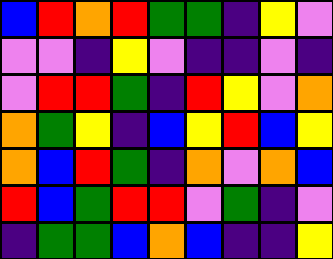[["blue", "red", "orange", "red", "green", "green", "indigo", "yellow", "violet"], ["violet", "violet", "indigo", "yellow", "violet", "indigo", "indigo", "violet", "indigo"], ["violet", "red", "red", "green", "indigo", "red", "yellow", "violet", "orange"], ["orange", "green", "yellow", "indigo", "blue", "yellow", "red", "blue", "yellow"], ["orange", "blue", "red", "green", "indigo", "orange", "violet", "orange", "blue"], ["red", "blue", "green", "red", "red", "violet", "green", "indigo", "violet"], ["indigo", "green", "green", "blue", "orange", "blue", "indigo", "indigo", "yellow"]]